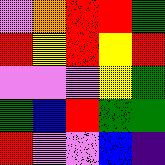[["violet", "orange", "red", "red", "green"], ["red", "yellow", "red", "yellow", "red"], ["violet", "violet", "violet", "yellow", "green"], ["green", "blue", "red", "green", "green"], ["red", "violet", "violet", "blue", "indigo"]]